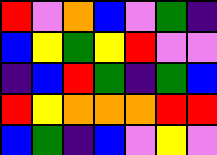[["red", "violet", "orange", "blue", "violet", "green", "indigo"], ["blue", "yellow", "green", "yellow", "red", "violet", "violet"], ["indigo", "blue", "red", "green", "indigo", "green", "blue"], ["red", "yellow", "orange", "orange", "orange", "red", "red"], ["blue", "green", "indigo", "blue", "violet", "yellow", "violet"]]